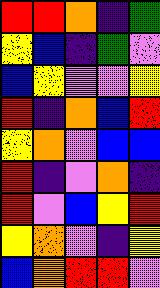[["red", "red", "orange", "indigo", "green"], ["yellow", "blue", "indigo", "green", "violet"], ["blue", "yellow", "violet", "violet", "yellow"], ["red", "indigo", "orange", "blue", "red"], ["yellow", "orange", "violet", "blue", "blue"], ["red", "indigo", "violet", "orange", "indigo"], ["red", "violet", "blue", "yellow", "red"], ["yellow", "orange", "violet", "indigo", "yellow"], ["blue", "orange", "red", "red", "violet"]]